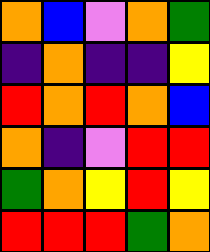[["orange", "blue", "violet", "orange", "green"], ["indigo", "orange", "indigo", "indigo", "yellow"], ["red", "orange", "red", "orange", "blue"], ["orange", "indigo", "violet", "red", "red"], ["green", "orange", "yellow", "red", "yellow"], ["red", "red", "red", "green", "orange"]]